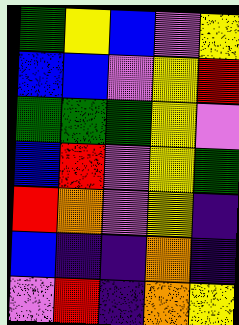[["green", "yellow", "blue", "violet", "yellow"], ["blue", "blue", "violet", "yellow", "red"], ["green", "green", "green", "yellow", "violet"], ["blue", "red", "violet", "yellow", "green"], ["red", "orange", "violet", "yellow", "indigo"], ["blue", "indigo", "indigo", "orange", "indigo"], ["violet", "red", "indigo", "orange", "yellow"]]